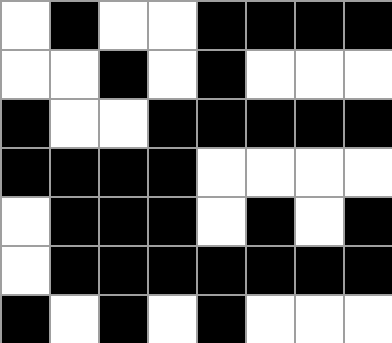[["white", "black", "white", "white", "black", "black", "black", "black"], ["white", "white", "black", "white", "black", "white", "white", "white"], ["black", "white", "white", "black", "black", "black", "black", "black"], ["black", "black", "black", "black", "white", "white", "white", "white"], ["white", "black", "black", "black", "white", "black", "white", "black"], ["white", "black", "black", "black", "black", "black", "black", "black"], ["black", "white", "black", "white", "black", "white", "white", "white"]]